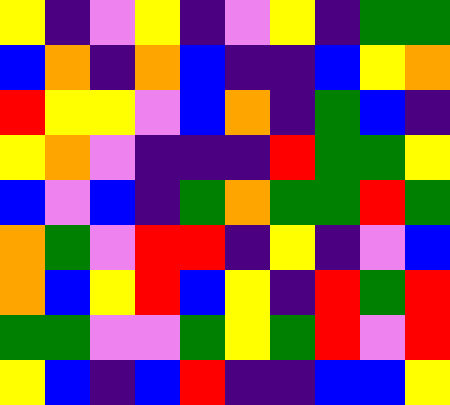[["yellow", "indigo", "violet", "yellow", "indigo", "violet", "yellow", "indigo", "green", "green"], ["blue", "orange", "indigo", "orange", "blue", "indigo", "indigo", "blue", "yellow", "orange"], ["red", "yellow", "yellow", "violet", "blue", "orange", "indigo", "green", "blue", "indigo"], ["yellow", "orange", "violet", "indigo", "indigo", "indigo", "red", "green", "green", "yellow"], ["blue", "violet", "blue", "indigo", "green", "orange", "green", "green", "red", "green"], ["orange", "green", "violet", "red", "red", "indigo", "yellow", "indigo", "violet", "blue"], ["orange", "blue", "yellow", "red", "blue", "yellow", "indigo", "red", "green", "red"], ["green", "green", "violet", "violet", "green", "yellow", "green", "red", "violet", "red"], ["yellow", "blue", "indigo", "blue", "red", "indigo", "indigo", "blue", "blue", "yellow"]]